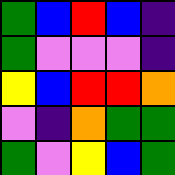[["green", "blue", "red", "blue", "indigo"], ["green", "violet", "violet", "violet", "indigo"], ["yellow", "blue", "red", "red", "orange"], ["violet", "indigo", "orange", "green", "green"], ["green", "violet", "yellow", "blue", "green"]]